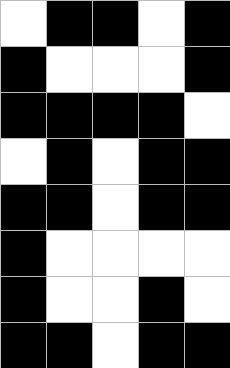[["white", "black", "black", "white", "black"], ["black", "white", "white", "white", "black"], ["black", "black", "black", "black", "white"], ["white", "black", "white", "black", "black"], ["black", "black", "white", "black", "black"], ["black", "white", "white", "white", "white"], ["black", "white", "white", "black", "white"], ["black", "black", "white", "black", "black"]]